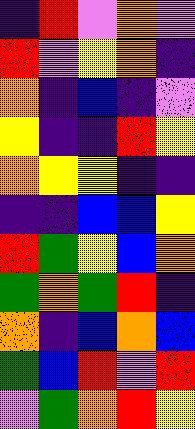[["indigo", "red", "violet", "orange", "violet"], ["red", "violet", "yellow", "orange", "indigo"], ["orange", "indigo", "blue", "indigo", "violet"], ["yellow", "indigo", "indigo", "red", "yellow"], ["orange", "yellow", "yellow", "indigo", "indigo"], ["indigo", "indigo", "blue", "blue", "yellow"], ["red", "green", "yellow", "blue", "orange"], ["green", "orange", "green", "red", "indigo"], ["orange", "indigo", "blue", "orange", "blue"], ["green", "blue", "red", "violet", "red"], ["violet", "green", "orange", "red", "yellow"]]